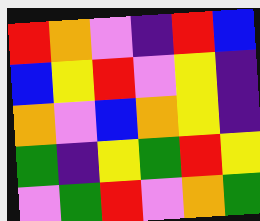[["red", "orange", "violet", "indigo", "red", "blue"], ["blue", "yellow", "red", "violet", "yellow", "indigo"], ["orange", "violet", "blue", "orange", "yellow", "indigo"], ["green", "indigo", "yellow", "green", "red", "yellow"], ["violet", "green", "red", "violet", "orange", "green"]]